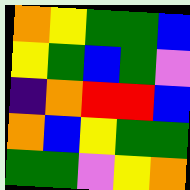[["orange", "yellow", "green", "green", "blue"], ["yellow", "green", "blue", "green", "violet"], ["indigo", "orange", "red", "red", "blue"], ["orange", "blue", "yellow", "green", "green"], ["green", "green", "violet", "yellow", "orange"]]